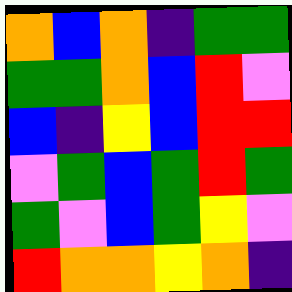[["orange", "blue", "orange", "indigo", "green", "green"], ["green", "green", "orange", "blue", "red", "violet"], ["blue", "indigo", "yellow", "blue", "red", "red"], ["violet", "green", "blue", "green", "red", "green"], ["green", "violet", "blue", "green", "yellow", "violet"], ["red", "orange", "orange", "yellow", "orange", "indigo"]]